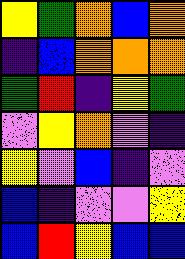[["yellow", "green", "orange", "blue", "orange"], ["indigo", "blue", "orange", "orange", "orange"], ["green", "red", "indigo", "yellow", "green"], ["violet", "yellow", "orange", "violet", "indigo"], ["yellow", "violet", "blue", "indigo", "violet"], ["blue", "indigo", "violet", "violet", "yellow"], ["blue", "red", "yellow", "blue", "blue"]]